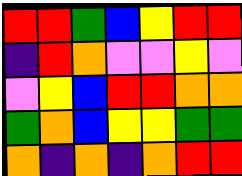[["red", "red", "green", "blue", "yellow", "red", "red"], ["indigo", "red", "orange", "violet", "violet", "yellow", "violet"], ["violet", "yellow", "blue", "red", "red", "orange", "orange"], ["green", "orange", "blue", "yellow", "yellow", "green", "green"], ["orange", "indigo", "orange", "indigo", "orange", "red", "red"]]